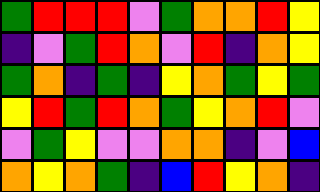[["green", "red", "red", "red", "violet", "green", "orange", "orange", "red", "yellow"], ["indigo", "violet", "green", "red", "orange", "violet", "red", "indigo", "orange", "yellow"], ["green", "orange", "indigo", "green", "indigo", "yellow", "orange", "green", "yellow", "green"], ["yellow", "red", "green", "red", "orange", "green", "yellow", "orange", "red", "violet"], ["violet", "green", "yellow", "violet", "violet", "orange", "orange", "indigo", "violet", "blue"], ["orange", "yellow", "orange", "green", "indigo", "blue", "red", "yellow", "orange", "indigo"]]